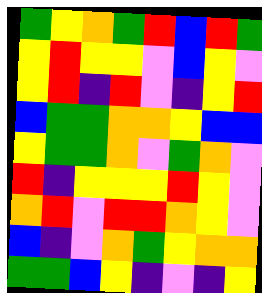[["green", "yellow", "orange", "green", "red", "blue", "red", "green"], ["yellow", "red", "yellow", "yellow", "violet", "blue", "yellow", "violet"], ["yellow", "red", "indigo", "red", "violet", "indigo", "yellow", "red"], ["blue", "green", "green", "orange", "orange", "yellow", "blue", "blue"], ["yellow", "green", "green", "orange", "violet", "green", "orange", "violet"], ["red", "indigo", "yellow", "yellow", "yellow", "red", "yellow", "violet"], ["orange", "red", "violet", "red", "red", "orange", "yellow", "violet"], ["blue", "indigo", "violet", "orange", "green", "yellow", "orange", "orange"], ["green", "green", "blue", "yellow", "indigo", "violet", "indigo", "yellow"]]